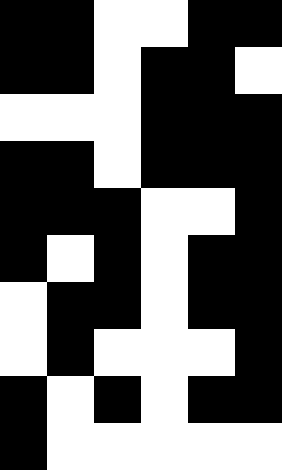[["black", "black", "white", "white", "black", "black"], ["black", "black", "white", "black", "black", "white"], ["white", "white", "white", "black", "black", "black"], ["black", "black", "white", "black", "black", "black"], ["black", "black", "black", "white", "white", "black"], ["black", "white", "black", "white", "black", "black"], ["white", "black", "black", "white", "black", "black"], ["white", "black", "white", "white", "white", "black"], ["black", "white", "black", "white", "black", "black"], ["black", "white", "white", "white", "white", "white"]]